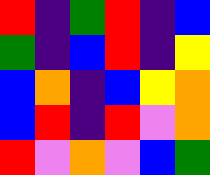[["red", "indigo", "green", "red", "indigo", "blue"], ["green", "indigo", "blue", "red", "indigo", "yellow"], ["blue", "orange", "indigo", "blue", "yellow", "orange"], ["blue", "red", "indigo", "red", "violet", "orange"], ["red", "violet", "orange", "violet", "blue", "green"]]